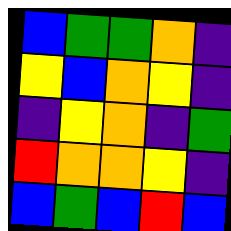[["blue", "green", "green", "orange", "indigo"], ["yellow", "blue", "orange", "yellow", "indigo"], ["indigo", "yellow", "orange", "indigo", "green"], ["red", "orange", "orange", "yellow", "indigo"], ["blue", "green", "blue", "red", "blue"]]